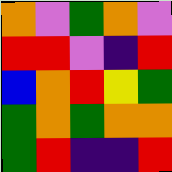[["orange", "violet", "green", "orange", "violet"], ["red", "red", "violet", "indigo", "red"], ["blue", "orange", "red", "yellow", "green"], ["green", "orange", "green", "orange", "orange"], ["green", "red", "indigo", "indigo", "red"]]